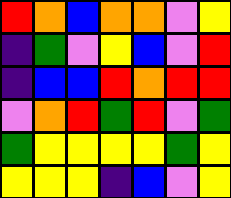[["red", "orange", "blue", "orange", "orange", "violet", "yellow"], ["indigo", "green", "violet", "yellow", "blue", "violet", "red"], ["indigo", "blue", "blue", "red", "orange", "red", "red"], ["violet", "orange", "red", "green", "red", "violet", "green"], ["green", "yellow", "yellow", "yellow", "yellow", "green", "yellow"], ["yellow", "yellow", "yellow", "indigo", "blue", "violet", "yellow"]]